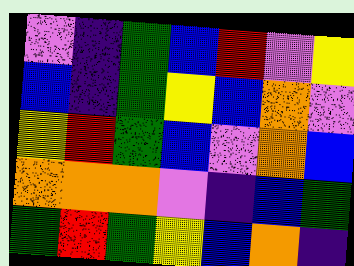[["violet", "indigo", "green", "blue", "red", "violet", "yellow"], ["blue", "indigo", "green", "yellow", "blue", "orange", "violet"], ["yellow", "red", "green", "blue", "violet", "orange", "blue"], ["orange", "orange", "orange", "violet", "indigo", "blue", "green"], ["green", "red", "green", "yellow", "blue", "orange", "indigo"]]